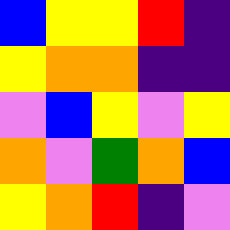[["blue", "yellow", "yellow", "red", "indigo"], ["yellow", "orange", "orange", "indigo", "indigo"], ["violet", "blue", "yellow", "violet", "yellow"], ["orange", "violet", "green", "orange", "blue"], ["yellow", "orange", "red", "indigo", "violet"]]